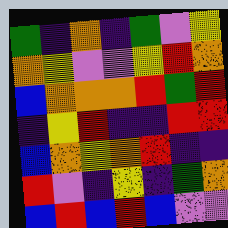[["green", "indigo", "orange", "indigo", "green", "violet", "yellow"], ["orange", "yellow", "violet", "violet", "yellow", "red", "orange"], ["blue", "orange", "orange", "orange", "red", "green", "red"], ["indigo", "yellow", "red", "indigo", "indigo", "red", "red"], ["blue", "orange", "yellow", "orange", "red", "indigo", "indigo"], ["red", "violet", "indigo", "yellow", "indigo", "green", "orange"], ["blue", "red", "blue", "red", "blue", "violet", "violet"]]